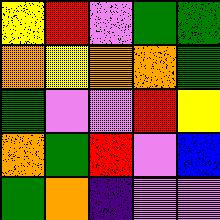[["yellow", "red", "violet", "green", "green"], ["orange", "yellow", "orange", "orange", "green"], ["green", "violet", "violet", "red", "yellow"], ["orange", "green", "red", "violet", "blue"], ["green", "orange", "indigo", "violet", "violet"]]